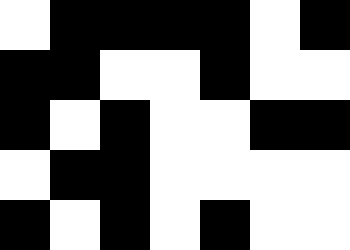[["white", "black", "black", "black", "black", "white", "black"], ["black", "black", "white", "white", "black", "white", "white"], ["black", "white", "black", "white", "white", "black", "black"], ["white", "black", "black", "white", "white", "white", "white"], ["black", "white", "black", "white", "black", "white", "white"]]